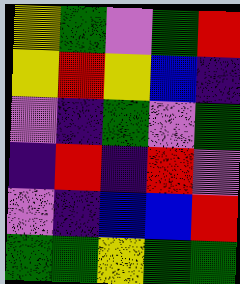[["yellow", "green", "violet", "green", "red"], ["yellow", "red", "yellow", "blue", "indigo"], ["violet", "indigo", "green", "violet", "green"], ["indigo", "red", "indigo", "red", "violet"], ["violet", "indigo", "blue", "blue", "red"], ["green", "green", "yellow", "green", "green"]]